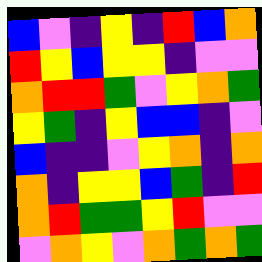[["blue", "violet", "indigo", "yellow", "indigo", "red", "blue", "orange"], ["red", "yellow", "blue", "yellow", "yellow", "indigo", "violet", "violet"], ["orange", "red", "red", "green", "violet", "yellow", "orange", "green"], ["yellow", "green", "indigo", "yellow", "blue", "blue", "indigo", "violet"], ["blue", "indigo", "indigo", "violet", "yellow", "orange", "indigo", "orange"], ["orange", "indigo", "yellow", "yellow", "blue", "green", "indigo", "red"], ["orange", "red", "green", "green", "yellow", "red", "violet", "violet"], ["violet", "orange", "yellow", "violet", "orange", "green", "orange", "green"]]